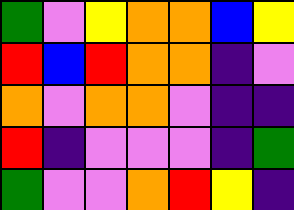[["green", "violet", "yellow", "orange", "orange", "blue", "yellow"], ["red", "blue", "red", "orange", "orange", "indigo", "violet"], ["orange", "violet", "orange", "orange", "violet", "indigo", "indigo"], ["red", "indigo", "violet", "violet", "violet", "indigo", "green"], ["green", "violet", "violet", "orange", "red", "yellow", "indigo"]]